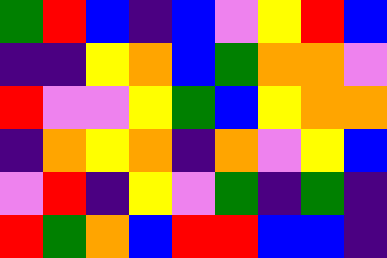[["green", "red", "blue", "indigo", "blue", "violet", "yellow", "red", "blue"], ["indigo", "indigo", "yellow", "orange", "blue", "green", "orange", "orange", "violet"], ["red", "violet", "violet", "yellow", "green", "blue", "yellow", "orange", "orange"], ["indigo", "orange", "yellow", "orange", "indigo", "orange", "violet", "yellow", "blue"], ["violet", "red", "indigo", "yellow", "violet", "green", "indigo", "green", "indigo"], ["red", "green", "orange", "blue", "red", "red", "blue", "blue", "indigo"]]